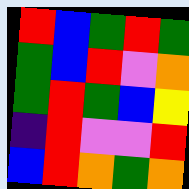[["red", "blue", "green", "red", "green"], ["green", "blue", "red", "violet", "orange"], ["green", "red", "green", "blue", "yellow"], ["indigo", "red", "violet", "violet", "red"], ["blue", "red", "orange", "green", "orange"]]